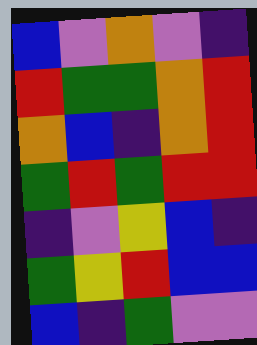[["blue", "violet", "orange", "violet", "indigo"], ["red", "green", "green", "orange", "red"], ["orange", "blue", "indigo", "orange", "red"], ["green", "red", "green", "red", "red"], ["indigo", "violet", "yellow", "blue", "indigo"], ["green", "yellow", "red", "blue", "blue"], ["blue", "indigo", "green", "violet", "violet"]]